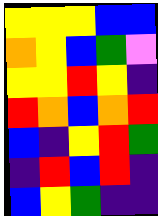[["yellow", "yellow", "yellow", "blue", "blue"], ["orange", "yellow", "blue", "green", "violet"], ["yellow", "yellow", "red", "yellow", "indigo"], ["red", "orange", "blue", "orange", "red"], ["blue", "indigo", "yellow", "red", "green"], ["indigo", "red", "blue", "red", "indigo"], ["blue", "yellow", "green", "indigo", "indigo"]]